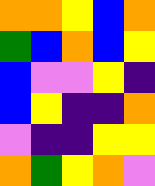[["orange", "orange", "yellow", "blue", "orange"], ["green", "blue", "orange", "blue", "yellow"], ["blue", "violet", "violet", "yellow", "indigo"], ["blue", "yellow", "indigo", "indigo", "orange"], ["violet", "indigo", "indigo", "yellow", "yellow"], ["orange", "green", "yellow", "orange", "violet"]]